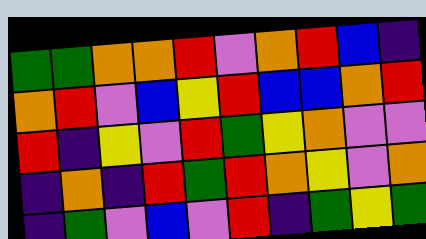[["green", "green", "orange", "orange", "red", "violet", "orange", "red", "blue", "indigo"], ["orange", "red", "violet", "blue", "yellow", "red", "blue", "blue", "orange", "red"], ["red", "indigo", "yellow", "violet", "red", "green", "yellow", "orange", "violet", "violet"], ["indigo", "orange", "indigo", "red", "green", "red", "orange", "yellow", "violet", "orange"], ["indigo", "green", "violet", "blue", "violet", "red", "indigo", "green", "yellow", "green"]]